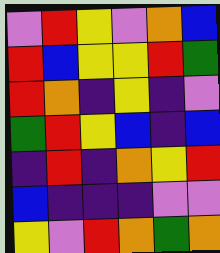[["violet", "red", "yellow", "violet", "orange", "blue"], ["red", "blue", "yellow", "yellow", "red", "green"], ["red", "orange", "indigo", "yellow", "indigo", "violet"], ["green", "red", "yellow", "blue", "indigo", "blue"], ["indigo", "red", "indigo", "orange", "yellow", "red"], ["blue", "indigo", "indigo", "indigo", "violet", "violet"], ["yellow", "violet", "red", "orange", "green", "orange"]]